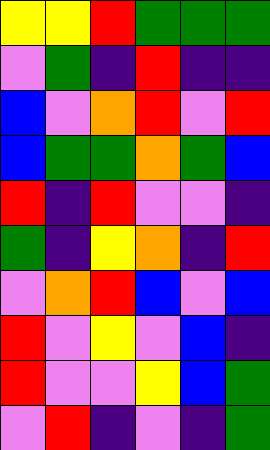[["yellow", "yellow", "red", "green", "green", "green"], ["violet", "green", "indigo", "red", "indigo", "indigo"], ["blue", "violet", "orange", "red", "violet", "red"], ["blue", "green", "green", "orange", "green", "blue"], ["red", "indigo", "red", "violet", "violet", "indigo"], ["green", "indigo", "yellow", "orange", "indigo", "red"], ["violet", "orange", "red", "blue", "violet", "blue"], ["red", "violet", "yellow", "violet", "blue", "indigo"], ["red", "violet", "violet", "yellow", "blue", "green"], ["violet", "red", "indigo", "violet", "indigo", "green"]]